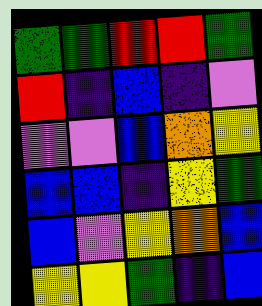[["green", "green", "red", "red", "green"], ["red", "indigo", "blue", "indigo", "violet"], ["violet", "violet", "blue", "orange", "yellow"], ["blue", "blue", "indigo", "yellow", "green"], ["blue", "violet", "yellow", "orange", "blue"], ["yellow", "yellow", "green", "indigo", "blue"]]